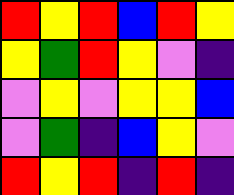[["red", "yellow", "red", "blue", "red", "yellow"], ["yellow", "green", "red", "yellow", "violet", "indigo"], ["violet", "yellow", "violet", "yellow", "yellow", "blue"], ["violet", "green", "indigo", "blue", "yellow", "violet"], ["red", "yellow", "red", "indigo", "red", "indigo"]]